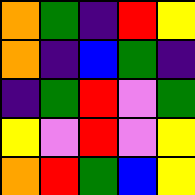[["orange", "green", "indigo", "red", "yellow"], ["orange", "indigo", "blue", "green", "indigo"], ["indigo", "green", "red", "violet", "green"], ["yellow", "violet", "red", "violet", "yellow"], ["orange", "red", "green", "blue", "yellow"]]